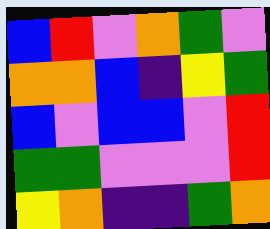[["blue", "red", "violet", "orange", "green", "violet"], ["orange", "orange", "blue", "indigo", "yellow", "green"], ["blue", "violet", "blue", "blue", "violet", "red"], ["green", "green", "violet", "violet", "violet", "red"], ["yellow", "orange", "indigo", "indigo", "green", "orange"]]